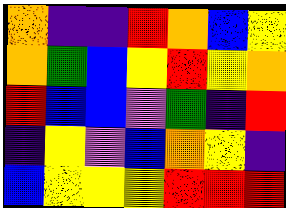[["orange", "indigo", "indigo", "red", "orange", "blue", "yellow"], ["orange", "green", "blue", "yellow", "red", "yellow", "orange"], ["red", "blue", "blue", "violet", "green", "indigo", "red"], ["indigo", "yellow", "violet", "blue", "orange", "yellow", "indigo"], ["blue", "yellow", "yellow", "yellow", "red", "red", "red"]]